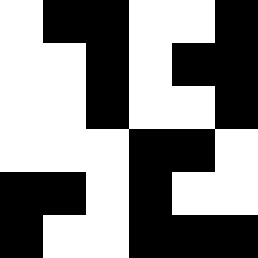[["white", "black", "black", "white", "white", "black"], ["white", "white", "black", "white", "black", "black"], ["white", "white", "black", "white", "white", "black"], ["white", "white", "white", "black", "black", "white"], ["black", "black", "white", "black", "white", "white"], ["black", "white", "white", "black", "black", "black"]]